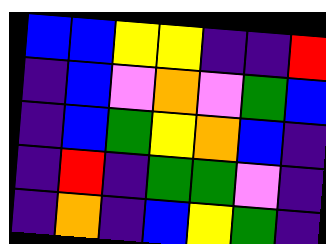[["blue", "blue", "yellow", "yellow", "indigo", "indigo", "red"], ["indigo", "blue", "violet", "orange", "violet", "green", "blue"], ["indigo", "blue", "green", "yellow", "orange", "blue", "indigo"], ["indigo", "red", "indigo", "green", "green", "violet", "indigo"], ["indigo", "orange", "indigo", "blue", "yellow", "green", "indigo"]]